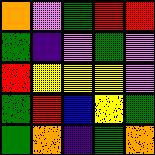[["orange", "violet", "green", "red", "red"], ["green", "indigo", "violet", "green", "violet"], ["red", "yellow", "yellow", "yellow", "violet"], ["green", "red", "blue", "yellow", "green"], ["green", "orange", "indigo", "green", "orange"]]